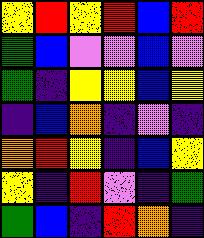[["yellow", "red", "yellow", "red", "blue", "red"], ["green", "blue", "violet", "violet", "blue", "violet"], ["green", "indigo", "yellow", "yellow", "blue", "yellow"], ["indigo", "blue", "orange", "indigo", "violet", "indigo"], ["orange", "red", "yellow", "indigo", "blue", "yellow"], ["yellow", "indigo", "red", "violet", "indigo", "green"], ["green", "blue", "indigo", "red", "orange", "indigo"]]